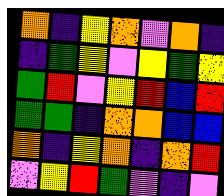[["orange", "indigo", "yellow", "orange", "violet", "orange", "indigo"], ["indigo", "green", "yellow", "violet", "yellow", "green", "yellow"], ["green", "red", "violet", "yellow", "red", "blue", "red"], ["green", "green", "indigo", "orange", "orange", "blue", "blue"], ["orange", "indigo", "yellow", "orange", "indigo", "orange", "red"], ["violet", "yellow", "red", "green", "violet", "indigo", "violet"]]